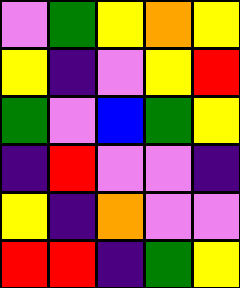[["violet", "green", "yellow", "orange", "yellow"], ["yellow", "indigo", "violet", "yellow", "red"], ["green", "violet", "blue", "green", "yellow"], ["indigo", "red", "violet", "violet", "indigo"], ["yellow", "indigo", "orange", "violet", "violet"], ["red", "red", "indigo", "green", "yellow"]]